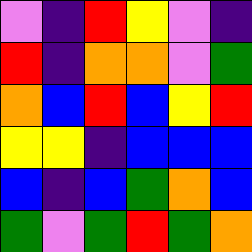[["violet", "indigo", "red", "yellow", "violet", "indigo"], ["red", "indigo", "orange", "orange", "violet", "green"], ["orange", "blue", "red", "blue", "yellow", "red"], ["yellow", "yellow", "indigo", "blue", "blue", "blue"], ["blue", "indigo", "blue", "green", "orange", "blue"], ["green", "violet", "green", "red", "green", "orange"]]